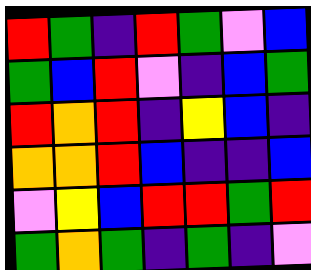[["red", "green", "indigo", "red", "green", "violet", "blue"], ["green", "blue", "red", "violet", "indigo", "blue", "green"], ["red", "orange", "red", "indigo", "yellow", "blue", "indigo"], ["orange", "orange", "red", "blue", "indigo", "indigo", "blue"], ["violet", "yellow", "blue", "red", "red", "green", "red"], ["green", "orange", "green", "indigo", "green", "indigo", "violet"]]